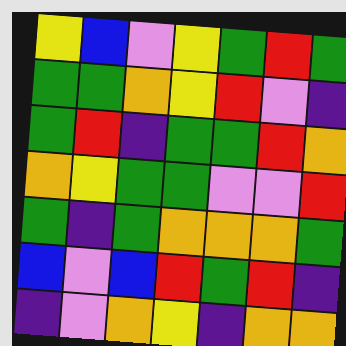[["yellow", "blue", "violet", "yellow", "green", "red", "green"], ["green", "green", "orange", "yellow", "red", "violet", "indigo"], ["green", "red", "indigo", "green", "green", "red", "orange"], ["orange", "yellow", "green", "green", "violet", "violet", "red"], ["green", "indigo", "green", "orange", "orange", "orange", "green"], ["blue", "violet", "blue", "red", "green", "red", "indigo"], ["indigo", "violet", "orange", "yellow", "indigo", "orange", "orange"]]